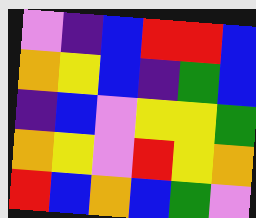[["violet", "indigo", "blue", "red", "red", "blue"], ["orange", "yellow", "blue", "indigo", "green", "blue"], ["indigo", "blue", "violet", "yellow", "yellow", "green"], ["orange", "yellow", "violet", "red", "yellow", "orange"], ["red", "blue", "orange", "blue", "green", "violet"]]